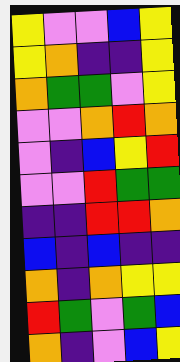[["yellow", "violet", "violet", "blue", "yellow"], ["yellow", "orange", "indigo", "indigo", "yellow"], ["orange", "green", "green", "violet", "yellow"], ["violet", "violet", "orange", "red", "orange"], ["violet", "indigo", "blue", "yellow", "red"], ["violet", "violet", "red", "green", "green"], ["indigo", "indigo", "red", "red", "orange"], ["blue", "indigo", "blue", "indigo", "indigo"], ["orange", "indigo", "orange", "yellow", "yellow"], ["red", "green", "violet", "green", "blue"], ["orange", "indigo", "violet", "blue", "yellow"]]